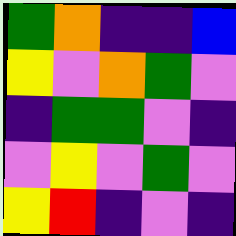[["green", "orange", "indigo", "indigo", "blue"], ["yellow", "violet", "orange", "green", "violet"], ["indigo", "green", "green", "violet", "indigo"], ["violet", "yellow", "violet", "green", "violet"], ["yellow", "red", "indigo", "violet", "indigo"]]